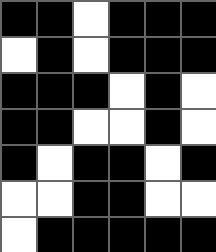[["black", "black", "white", "black", "black", "black"], ["white", "black", "white", "black", "black", "black"], ["black", "black", "black", "white", "black", "white"], ["black", "black", "white", "white", "black", "white"], ["black", "white", "black", "black", "white", "black"], ["white", "white", "black", "black", "white", "white"], ["white", "black", "black", "black", "black", "black"]]